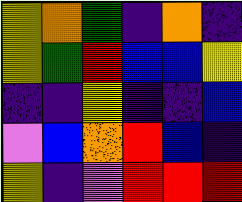[["yellow", "orange", "green", "indigo", "orange", "indigo"], ["yellow", "green", "red", "blue", "blue", "yellow"], ["indigo", "indigo", "yellow", "indigo", "indigo", "blue"], ["violet", "blue", "orange", "red", "blue", "indigo"], ["yellow", "indigo", "violet", "red", "red", "red"]]